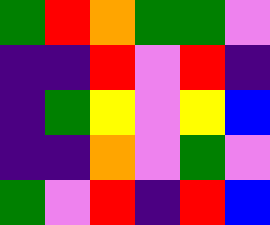[["green", "red", "orange", "green", "green", "violet"], ["indigo", "indigo", "red", "violet", "red", "indigo"], ["indigo", "green", "yellow", "violet", "yellow", "blue"], ["indigo", "indigo", "orange", "violet", "green", "violet"], ["green", "violet", "red", "indigo", "red", "blue"]]